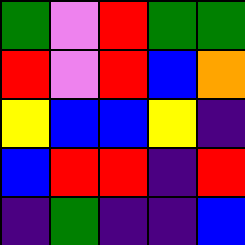[["green", "violet", "red", "green", "green"], ["red", "violet", "red", "blue", "orange"], ["yellow", "blue", "blue", "yellow", "indigo"], ["blue", "red", "red", "indigo", "red"], ["indigo", "green", "indigo", "indigo", "blue"]]